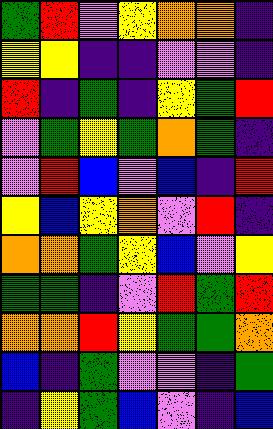[["green", "red", "violet", "yellow", "orange", "orange", "indigo"], ["yellow", "yellow", "indigo", "indigo", "violet", "violet", "indigo"], ["red", "indigo", "green", "indigo", "yellow", "green", "red"], ["violet", "green", "yellow", "green", "orange", "green", "indigo"], ["violet", "red", "blue", "violet", "blue", "indigo", "red"], ["yellow", "blue", "yellow", "orange", "violet", "red", "indigo"], ["orange", "orange", "green", "yellow", "blue", "violet", "yellow"], ["green", "green", "indigo", "violet", "red", "green", "red"], ["orange", "orange", "red", "yellow", "green", "green", "orange"], ["blue", "indigo", "green", "violet", "violet", "indigo", "green"], ["indigo", "yellow", "green", "blue", "violet", "indigo", "blue"]]